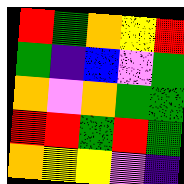[["red", "green", "orange", "yellow", "red"], ["green", "indigo", "blue", "violet", "green"], ["orange", "violet", "orange", "green", "green"], ["red", "red", "green", "red", "green"], ["orange", "yellow", "yellow", "violet", "indigo"]]